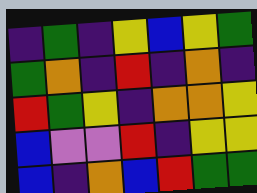[["indigo", "green", "indigo", "yellow", "blue", "yellow", "green"], ["green", "orange", "indigo", "red", "indigo", "orange", "indigo"], ["red", "green", "yellow", "indigo", "orange", "orange", "yellow"], ["blue", "violet", "violet", "red", "indigo", "yellow", "yellow"], ["blue", "indigo", "orange", "blue", "red", "green", "green"]]